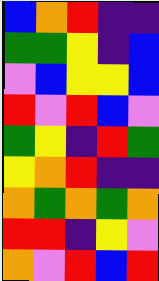[["blue", "orange", "red", "indigo", "indigo"], ["green", "green", "yellow", "indigo", "blue"], ["violet", "blue", "yellow", "yellow", "blue"], ["red", "violet", "red", "blue", "violet"], ["green", "yellow", "indigo", "red", "green"], ["yellow", "orange", "red", "indigo", "indigo"], ["orange", "green", "orange", "green", "orange"], ["red", "red", "indigo", "yellow", "violet"], ["orange", "violet", "red", "blue", "red"]]